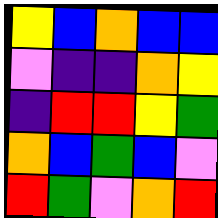[["yellow", "blue", "orange", "blue", "blue"], ["violet", "indigo", "indigo", "orange", "yellow"], ["indigo", "red", "red", "yellow", "green"], ["orange", "blue", "green", "blue", "violet"], ["red", "green", "violet", "orange", "red"]]